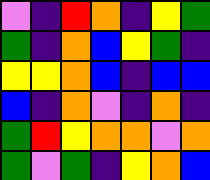[["violet", "indigo", "red", "orange", "indigo", "yellow", "green"], ["green", "indigo", "orange", "blue", "yellow", "green", "indigo"], ["yellow", "yellow", "orange", "blue", "indigo", "blue", "blue"], ["blue", "indigo", "orange", "violet", "indigo", "orange", "indigo"], ["green", "red", "yellow", "orange", "orange", "violet", "orange"], ["green", "violet", "green", "indigo", "yellow", "orange", "blue"]]